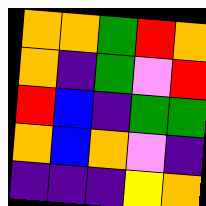[["orange", "orange", "green", "red", "orange"], ["orange", "indigo", "green", "violet", "red"], ["red", "blue", "indigo", "green", "green"], ["orange", "blue", "orange", "violet", "indigo"], ["indigo", "indigo", "indigo", "yellow", "orange"]]